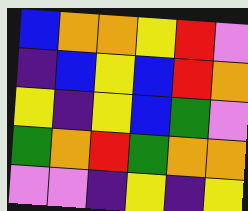[["blue", "orange", "orange", "yellow", "red", "violet"], ["indigo", "blue", "yellow", "blue", "red", "orange"], ["yellow", "indigo", "yellow", "blue", "green", "violet"], ["green", "orange", "red", "green", "orange", "orange"], ["violet", "violet", "indigo", "yellow", "indigo", "yellow"]]